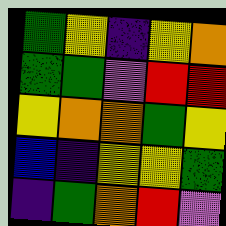[["green", "yellow", "indigo", "yellow", "orange"], ["green", "green", "violet", "red", "red"], ["yellow", "orange", "orange", "green", "yellow"], ["blue", "indigo", "yellow", "yellow", "green"], ["indigo", "green", "orange", "red", "violet"]]